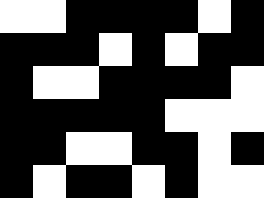[["white", "white", "black", "black", "black", "black", "white", "black"], ["black", "black", "black", "white", "black", "white", "black", "black"], ["black", "white", "white", "black", "black", "black", "black", "white"], ["black", "black", "black", "black", "black", "white", "white", "white"], ["black", "black", "white", "white", "black", "black", "white", "black"], ["black", "white", "black", "black", "white", "black", "white", "white"]]